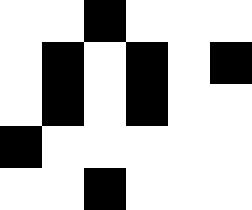[["white", "white", "black", "white", "white", "white"], ["white", "black", "white", "black", "white", "black"], ["white", "black", "white", "black", "white", "white"], ["black", "white", "white", "white", "white", "white"], ["white", "white", "black", "white", "white", "white"]]